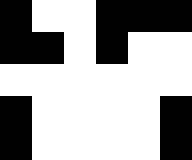[["black", "white", "white", "black", "black", "black"], ["black", "black", "white", "black", "white", "white"], ["white", "white", "white", "white", "white", "white"], ["black", "white", "white", "white", "white", "black"], ["black", "white", "white", "white", "white", "black"]]